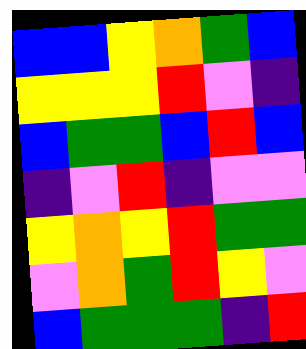[["blue", "blue", "yellow", "orange", "green", "blue"], ["yellow", "yellow", "yellow", "red", "violet", "indigo"], ["blue", "green", "green", "blue", "red", "blue"], ["indigo", "violet", "red", "indigo", "violet", "violet"], ["yellow", "orange", "yellow", "red", "green", "green"], ["violet", "orange", "green", "red", "yellow", "violet"], ["blue", "green", "green", "green", "indigo", "red"]]